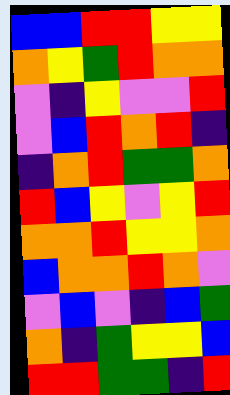[["blue", "blue", "red", "red", "yellow", "yellow"], ["orange", "yellow", "green", "red", "orange", "orange"], ["violet", "indigo", "yellow", "violet", "violet", "red"], ["violet", "blue", "red", "orange", "red", "indigo"], ["indigo", "orange", "red", "green", "green", "orange"], ["red", "blue", "yellow", "violet", "yellow", "red"], ["orange", "orange", "red", "yellow", "yellow", "orange"], ["blue", "orange", "orange", "red", "orange", "violet"], ["violet", "blue", "violet", "indigo", "blue", "green"], ["orange", "indigo", "green", "yellow", "yellow", "blue"], ["red", "red", "green", "green", "indigo", "red"]]